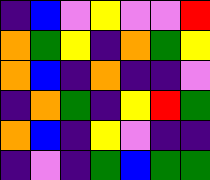[["indigo", "blue", "violet", "yellow", "violet", "violet", "red"], ["orange", "green", "yellow", "indigo", "orange", "green", "yellow"], ["orange", "blue", "indigo", "orange", "indigo", "indigo", "violet"], ["indigo", "orange", "green", "indigo", "yellow", "red", "green"], ["orange", "blue", "indigo", "yellow", "violet", "indigo", "indigo"], ["indigo", "violet", "indigo", "green", "blue", "green", "green"]]